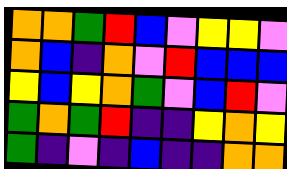[["orange", "orange", "green", "red", "blue", "violet", "yellow", "yellow", "violet"], ["orange", "blue", "indigo", "orange", "violet", "red", "blue", "blue", "blue"], ["yellow", "blue", "yellow", "orange", "green", "violet", "blue", "red", "violet"], ["green", "orange", "green", "red", "indigo", "indigo", "yellow", "orange", "yellow"], ["green", "indigo", "violet", "indigo", "blue", "indigo", "indigo", "orange", "orange"]]